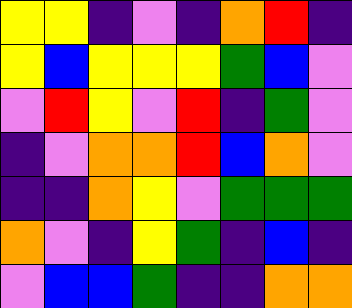[["yellow", "yellow", "indigo", "violet", "indigo", "orange", "red", "indigo"], ["yellow", "blue", "yellow", "yellow", "yellow", "green", "blue", "violet"], ["violet", "red", "yellow", "violet", "red", "indigo", "green", "violet"], ["indigo", "violet", "orange", "orange", "red", "blue", "orange", "violet"], ["indigo", "indigo", "orange", "yellow", "violet", "green", "green", "green"], ["orange", "violet", "indigo", "yellow", "green", "indigo", "blue", "indigo"], ["violet", "blue", "blue", "green", "indigo", "indigo", "orange", "orange"]]